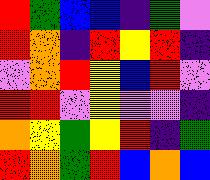[["red", "green", "blue", "blue", "indigo", "green", "violet"], ["red", "orange", "indigo", "red", "yellow", "red", "indigo"], ["violet", "orange", "red", "yellow", "blue", "red", "violet"], ["red", "red", "violet", "yellow", "violet", "violet", "indigo"], ["orange", "yellow", "green", "yellow", "red", "indigo", "green"], ["red", "orange", "green", "red", "blue", "orange", "blue"]]